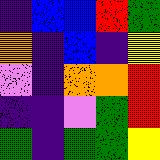[["indigo", "blue", "blue", "red", "green"], ["orange", "indigo", "blue", "indigo", "yellow"], ["violet", "indigo", "orange", "orange", "red"], ["indigo", "indigo", "violet", "green", "red"], ["green", "indigo", "green", "green", "yellow"]]